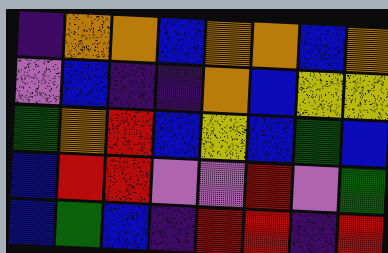[["indigo", "orange", "orange", "blue", "orange", "orange", "blue", "orange"], ["violet", "blue", "indigo", "indigo", "orange", "blue", "yellow", "yellow"], ["green", "orange", "red", "blue", "yellow", "blue", "green", "blue"], ["blue", "red", "red", "violet", "violet", "red", "violet", "green"], ["blue", "green", "blue", "indigo", "red", "red", "indigo", "red"]]